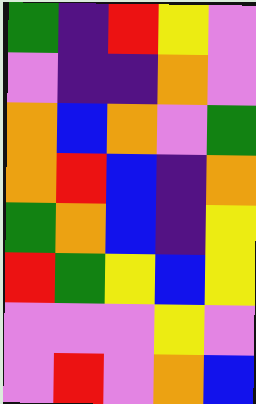[["green", "indigo", "red", "yellow", "violet"], ["violet", "indigo", "indigo", "orange", "violet"], ["orange", "blue", "orange", "violet", "green"], ["orange", "red", "blue", "indigo", "orange"], ["green", "orange", "blue", "indigo", "yellow"], ["red", "green", "yellow", "blue", "yellow"], ["violet", "violet", "violet", "yellow", "violet"], ["violet", "red", "violet", "orange", "blue"]]